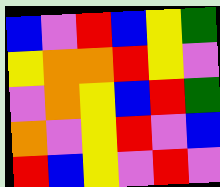[["blue", "violet", "red", "blue", "yellow", "green"], ["yellow", "orange", "orange", "red", "yellow", "violet"], ["violet", "orange", "yellow", "blue", "red", "green"], ["orange", "violet", "yellow", "red", "violet", "blue"], ["red", "blue", "yellow", "violet", "red", "violet"]]